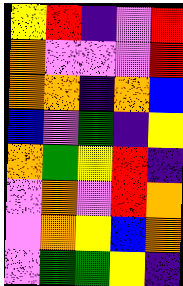[["yellow", "red", "indigo", "violet", "red"], ["orange", "violet", "violet", "violet", "red"], ["orange", "orange", "indigo", "orange", "blue"], ["blue", "violet", "green", "indigo", "yellow"], ["orange", "green", "yellow", "red", "indigo"], ["violet", "orange", "violet", "red", "orange"], ["violet", "orange", "yellow", "blue", "orange"], ["violet", "green", "green", "yellow", "indigo"]]